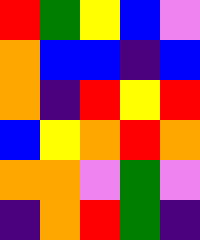[["red", "green", "yellow", "blue", "violet"], ["orange", "blue", "blue", "indigo", "blue"], ["orange", "indigo", "red", "yellow", "red"], ["blue", "yellow", "orange", "red", "orange"], ["orange", "orange", "violet", "green", "violet"], ["indigo", "orange", "red", "green", "indigo"]]